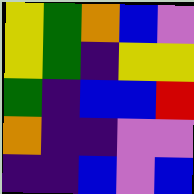[["yellow", "green", "orange", "blue", "violet"], ["yellow", "green", "indigo", "yellow", "yellow"], ["green", "indigo", "blue", "blue", "red"], ["orange", "indigo", "indigo", "violet", "violet"], ["indigo", "indigo", "blue", "violet", "blue"]]